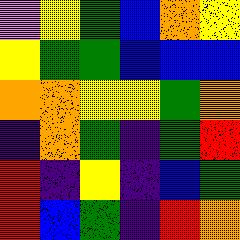[["violet", "yellow", "green", "blue", "orange", "yellow"], ["yellow", "green", "green", "blue", "blue", "blue"], ["orange", "orange", "yellow", "yellow", "green", "orange"], ["indigo", "orange", "green", "indigo", "green", "red"], ["red", "indigo", "yellow", "indigo", "blue", "green"], ["red", "blue", "green", "indigo", "red", "orange"]]